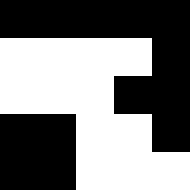[["black", "black", "black", "black", "black"], ["white", "white", "white", "white", "black"], ["white", "white", "white", "black", "black"], ["black", "black", "white", "white", "black"], ["black", "black", "white", "white", "white"]]